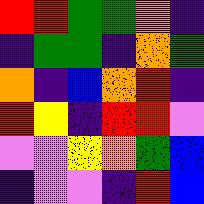[["red", "red", "green", "green", "orange", "indigo"], ["indigo", "green", "green", "indigo", "orange", "green"], ["orange", "indigo", "blue", "orange", "red", "indigo"], ["red", "yellow", "indigo", "red", "red", "violet"], ["violet", "violet", "yellow", "orange", "green", "blue"], ["indigo", "violet", "violet", "indigo", "red", "blue"]]